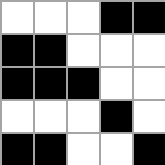[["white", "white", "white", "black", "black"], ["black", "black", "white", "white", "white"], ["black", "black", "black", "white", "white"], ["white", "white", "white", "black", "white"], ["black", "black", "white", "white", "black"]]